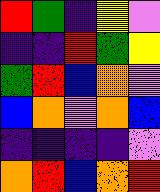[["red", "green", "indigo", "yellow", "violet"], ["indigo", "indigo", "red", "green", "yellow"], ["green", "red", "blue", "orange", "violet"], ["blue", "orange", "violet", "orange", "blue"], ["indigo", "indigo", "indigo", "indigo", "violet"], ["orange", "red", "blue", "orange", "red"]]